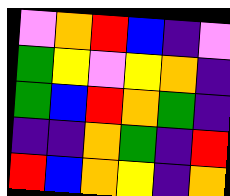[["violet", "orange", "red", "blue", "indigo", "violet"], ["green", "yellow", "violet", "yellow", "orange", "indigo"], ["green", "blue", "red", "orange", "green", "indigo"], ["indigo", "indigo", "orange", "green", "indigo", "red"], ["red", "blue", "orange", "yellow", "indigo", "orange"]]